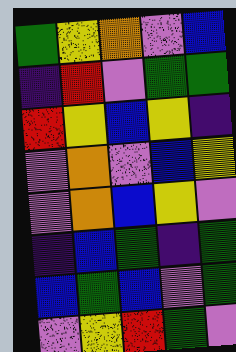[["green", "yellow", "orange", "violet", "blue"], ["indigo", "red", "violet", "green", "green"], ["red", "yellow", "blue", "yellow", "indigo"], ["violet", "orange", "violet", "blue", "yellow"], ["violet", "orange", "blue", "yellow", "violet"], ["indigo", "blue", "green", "indigo", "green"], ["blue", "green", "blue", "violet", "green"], ["violet", "yellow", "red", "green", "violet"]]